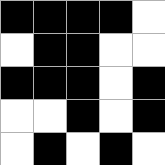[["black", "black", "black", "black", "white"], ["white", "black", "black", "white", "white"], ["black", "black", "black", "white", "black"], ["white", "white", "black", "white", "black"], ["white", "black", "white", "black", "white"]]